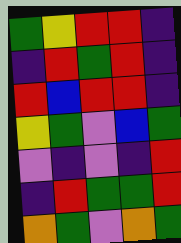[["green", "yellow", "red", "red", "indigo"], ["indigo", "red", "green", "red", "indigo"], ["red", "blue", "red", "red", "indigo"], ["yellow", "green", "violet", "blue", "green"], ["violet", "indigo", "violet", "indigo", "red"], ["indigo", "red", "green", "green", "red"], ["orange", "green", "violet", "orange", "green"]]